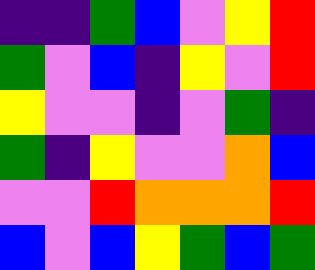[["indigo", "indigo", "green", "blue", "violet", "yellow", "red"], ["green", "violet", "blue", "indigo", "yellow", "violet", "red"], ["yellow", "violet", "violet", "indigo", "violet", "green", "indigo"], ["green", "indigo", "yellow", "violet", "violet", "orange", "blue"], ["violet", "violet", "red", "orange", "orange", "orange", "red"], ["blue", "violet", "blue", "yellow", "green", "blue", "green"]]